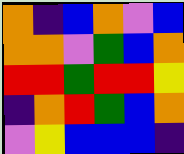[["orange", "indigo", "blue", "orange", "violet", "blue"], ["orange", "orange", "violet", "green", "blue", "orange"], ["red", "red", "green", "red", "red", "yellow"], ["indigo", "orange", "red", "green", "blue", "orange"], ["violet", "yellow", "blue", "blue", "blue", "indigo"]]